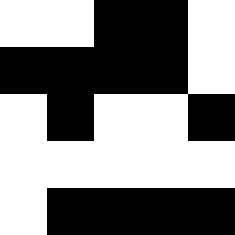[["white", "white", "black", "black", "white"], ["black", "black", "black", "black", "white"], ["white", "black", "white", "white", "black"], ["white", "white", "white", "white", "white"], ["white", "black", "black", "black", "black"]]